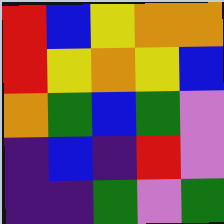[["red", "blue", "yellow", "orange", "orange"], ["red", "yellow", "orange", "yellow", "blue"], ["orange", "green", "blue", "green", "violet"], ["indigo", "blue", "indigo", "red", "violet"], ["indigo", "indigo", "green", "violet", "green"]]